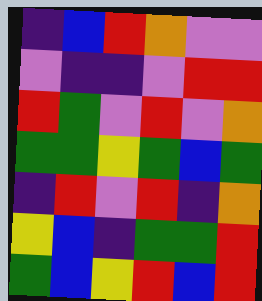[["indigo", "blue", "red", "orange", "violet", "violet"], ["violet", "indigo", "indigo", "violet", "red", "red"], ["red", "green", "violet", "red", "violet", "orange"], ["green", "green", "yellow", "green", "blue", "green"], ["indigo", "red", "violet", "red", "indigo", "orange"], ["yellow", "blue", "indigo", "green", "green", "red"], ["green", "blue", "yellow", "red", "blue", "red"]]